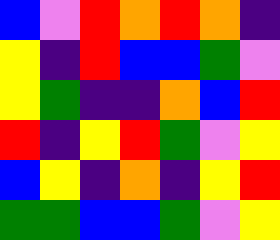[["blue", "violet", "red", "orange", "red", "orange", "indigo"], ["yellow", "indigo", "red", "blue", "blue", "green", "violet"], ["yellow", "green", "indigo", "indigo", "orange", "blue", "red"], ["red", "indigo", "yellow", "red", "green", "violet", "yellow"], ["blue", "yellow", "indigo", "orange", "indigo", "yellow", "red"], ["green", "green", "blue", "blue", "green", "violet", "yellow"]]